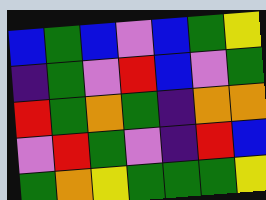[["blue", "green", "blue", "violet", "blue", "green", "yellow"], ["indigo", "green", "violet", "red", "blue", "violet", "green"], ["red", "green", "orange", "green", "indigo", "orange", "orange"], ["violet", "red", "green", "violet", "indigo", "red", "blue"], ["green", "orange", "yellow", "green", "green", "green", "yellow"]]